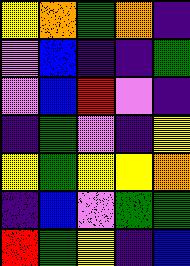[["yellow", "orange", "green", "orange", "indigo"], ["violet", "blue", "indigo", "indigo", "green"], ["violet", "blue", "red", "violet", "indigo"], ["indigo", "green", "violet", "indigo", "yellow"], ["yellow", "green", "yellow", "yellow", "orange"], ["indigo", "blue", "violet", "green", "green"], ["red", "green", "yellow", "indigo", "blue"]]